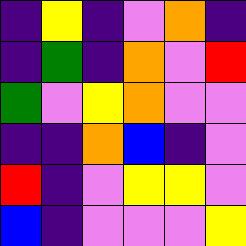[["indigo", "yellow", "indigo", "violet", "orange", "indigo"], ["indigo", "green", "indigo", "orange", "violet", "red"], ["green", "violet", "yellow", "orange", "violet", "violet"], ["indigo", "indigo", "orange", "blue", "indigo", "violet"], ["red", "indigo", "violet", "yellow", "yellow", "violet"], ["blue", "indigo", "violet", "violet", "violet", "yellow"]]